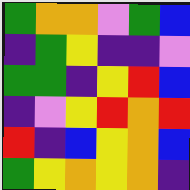[["green", "orange", "orange", "violet", "green", "blue"], ["indigo", "green", "yellow", "indigo", "indigo", "violet"], ["green", "green", "indigo", "yellow", "red", "blue"], ["indigo", "violet", "yellow", "red", "orange", "red"], ["red", "indigo", "blue", "yellow", "orange", "blue"], ["green", "yellow", "orange", "yellow", "orange", "indigo"]]